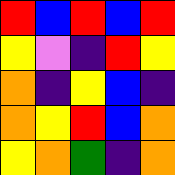[["red", "blue", "red", "blue", "red"], ["yellow", "violet", "indigo", "red", "yellow"], ["orange", "indigo", "yellow", "blue", "indigo"], ["orange", "yellow", "red", "blue", "orange"], ["yellow", "orange", "green", "indigo", "orange"]]